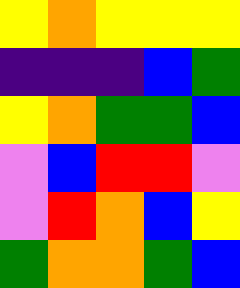[["yellow", "orange", "yellow", "yellow", "yellow"], ["indigo", "indigo", "indigo", "blue", "green"], ["yellow", "orange", "green", "green", "blue"], ["violet", "blue", "red", "red", "violet"], ["violet", "red", "orange", "blue", "yellow"], ["green", "orange", "orange", "green", "blue"]]